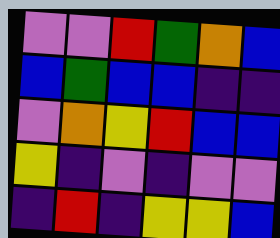[["violet", "violet", "red", "green", "orange", "blue"], ["blue", "green", "blue", "blue", "indigo", "indigo"], ["violet", "orange", "yellow", "red", "blue", "blue"], ["yellow", "indigo", "violet", "indigo", "violet", "violet"], ["indigo", "red", "indigo", "yellow", "yellow", "blue"]]